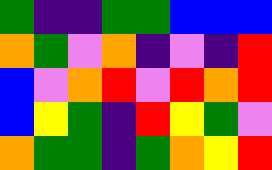[["green", "indigo", "indigo", "green", "green", "blue", "blue", "blue"], ["orange", "green", "violet", "orange", "indigo", "violet", "indigo", "red"], ["blue", "violet", "orange", "red", "violet", "red", "orange", "red"], ["blue", "yellow", "green", "indigo", "red", "yellow", "green", "violet"], ["orange", "green", "green", "indigo", "green", "orange", "yellow", "red"]]